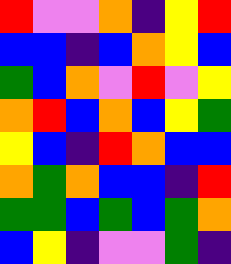[["red", "violet", "violet", "orange", "indigo", "yellow", "red"], ["blue", "blue", "indigo", "blue", "orange", "yellow", "blue"], ["green", "blue", "orange", "violet", "red", "violet", "yellow"], ["orange", "red", "blue", "orange", "blue", "yellow", "green"], ["yellow", "blue", "indigo", "red", "orange", "blue", "blue"], ["orange", "green", "orange", "blue", "blue", "indigo", "red"], ["green", "green", "blue", "green", "blue", "green", "orange"], ["blue", "yellow", "indigo", "violet", "violet", "green", "indigo"]]